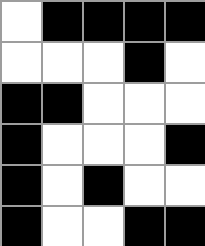[["white", "black", "black", "black", "black"], ["white", "white", "white", "black", "white"], ["black", "black", "white", "white", "white"], ["black", "white", "white", "white", "black"], ["black", "white", "black", "white", "white"], ["black", "white", "white", "black", "black"]]